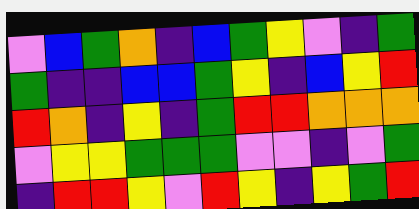[["violet", "blue", "green", "orange", "indigo", "blue", "green", "yellow", "violet", "indigo", "green"], ["green", "indigo", "indigo", "blue", "blue", "green", "yellow", "indigo", "blue", "yellow", "red"], ["red", "orange", "indigo", "yellow", "indigo", "green", "red", "red", "orange", "orange", "orange"], ["violet", "yellow", "yellow", "green", "green", "green", "violet", "violet", "indigo", "violet", "green"], ["indigo", "red", "red", "yellow", "violet", "red", "yellow", "indigo", "yellow", "green", "red"]]